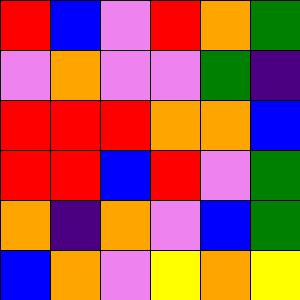[["red", "blue", "violet", "red", "orange", "green"], ["violet", "orange", "violet", "violet", "green", "indigo"], ["red", "red", "red", "orange", "orange", "blue"], ["red", "red", "blue", "red", "violet", "green"], ["orange", "indigo", "orange", "violet", "blue", "green"], ["blue", "orange", "violet", "yellow", "orange", "yellow"]]